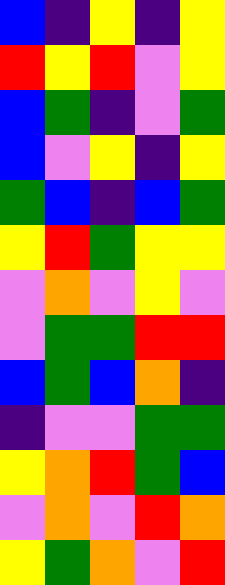[["blue", "indigo", "yellow", "indigo", "yellow"], ["red", "yellow", "red", "violet", "yellow"], ["blue", "green", "indigo", "violet", "green"], ["blue", "violet", "yellow", "indigo", "yellow"], ["green", "blue", "indigo", "blue", "green"], ["yellow", "red", "green", "yellow", "yellow"], ["violet", "orange", "violet", "yellow", "violet"], ["violet", "green", "green", "red", "red"], ["blue", "green", "blue", "orange", "indigo"], ["indigo", "violet", "violet", "green", "green"], ["yellow", "orange", "red", "green", "blue"], ["violet", "orange", "violet", "red", "orange"], ["yellow", "green", "orange", "violet", "red"]]